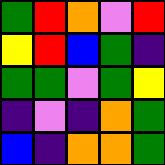[["green", "red", "orange", "violet", "red"], ["yellow", "red", "blue", "green", "indigo"], ["green", "green", "violet", "green", "yellow"], ["indigo", "violet", "indigo", "orange", "green"], ["blue", "indigo", "orange", "orange", "green"]]